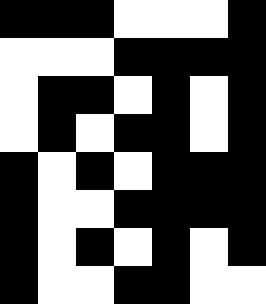[["black", "black", "black", "white", "white", "white", "black"], ["white", "white", "white", "black", "black", "black", "black"], ["white", "black", "black", "white", "black", "white", "black"], ["white", "black", "white", "black", "black", "white", "black"], ["black", "white", "black", "white", "black", "black", "black"], ["black", "white", "white", "black", "black", "black", "black"], ["black", "white", "black", "white", "black", "white", "black"], ["black", "white", "white", "black", "black", "white", "white"]]